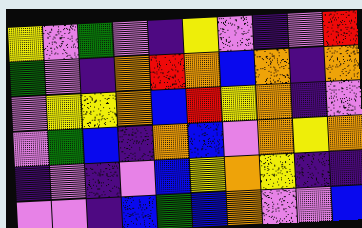[["yellow", "violet", "green", "violet", "indigo", "yellow", "violet", "indigo", "violet", "red"], ["green", "violet", "indigo", "orange", "red", "orange", "blue", "orange", "indigo", "orange"], ["violet", "yellow", "yellow", "orange", "blue", "red", "yellow", "orange", "indigo", "violet"], ["violet", "green", "blue", "indigo", "orange", "blue", "violet", "orange", "yellow", "orange"], ["indigo", "violet", "indigo", "violet", "blue", "yellow", "orange", "yellow", "indigo", "indigo"], ["violet", "violet", "indigo", "blue", "green", "blue", "orange", "violet", "violet", "blue"]]